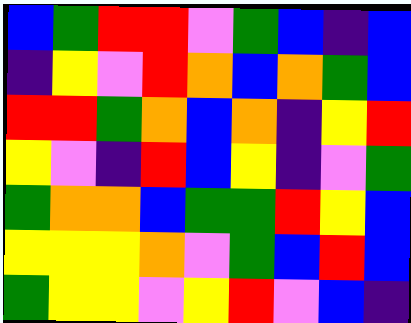[["blue", "green", "red", "red", "violet", "green", "blue", "indigo", "blue"], ["indigo", "yellow", "violet", "red", "orange", "blue", "orange", "green", "blue"], ["red", "red", "green", "orange", "blue", "orange", "indigo", "yellow", "red"], ["yellow", "violet", "indigo", "red", "blue", "yellow", "indigo", "violet", "green"], ["green", "orange", "orange", "blue", "green", "green", "red", "yellow", "blue"], ["yellow", "yellow", "yellow", "orange", "violet", "green", "blue", "red", "blue"], ["green", "yellow", "yellow", "violet", "yellow", "red", "violet", "blue", "indigo"]]